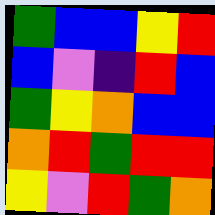[["green", "blue", "blue", "yellow", "red"], ["blue", "violet", "indigo", "red", "blue"], ["green", "yellow", "orange", "blue", "blue"], ["orange", "red", "green", "red", "red"], ["yellow", "violet", "red", "green", "orange"]]